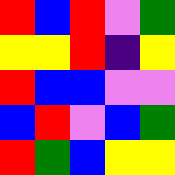[["red", "blue", "red", "violet", "green"], ["yellow", "yellow", "red", "indigo", "yellow"], ["red", "blue", "blue", "violet", "violet"], ["blue", "red", "violet", "blue", "green"], ["red", "green", "blue", "yellow", "yellow"]]